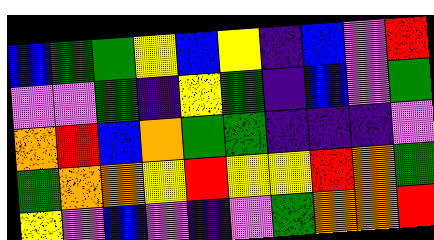[["blue", "green", "green", "yellow", "blue", "yellow", "indigo", "blue", "violet", "red"], ["violet", "violet", "green", "indigo", "yellow", "green", "indigo", "blue", "violet", "green"], ["orange", "red", "blue", "orange", "green", "green", "indigo", "indigo", "indigo", "violet"], ["green", "orange", "orange", "yellow", "red", "yellow", "yellow", "red", "orange", "green"], ["yellow", "violet", "blue", "violet", "indigo", "violet", "green", "orange", "orange", "red"]]